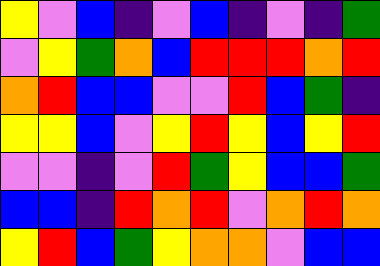[["yellow", "violet", "blue", "indigo", "violet", "blue", "indigo", "violet", "indigo", "green"], ["violet", "yellow", "green", "orange", "blue", "red", "red", "red", "orange", "red"], ["orange", "red", "blue", "blue", "violet", "violet", "red", "blue", "green", "indigo"], ["yellow", "yellow", "blue", "violet", "yellow", "red", "yellow", "blue", "yellow", "red"], ["violet", "violet", "indigo", "violet", "red", "green", "yellow", "blue", "blue", "green"], ["blue", "blue", "indigo", "red", "orange", "red", "violet", "orange", "red", "orange"], ["yellow", "red", "blue", "green", "yellow", "orange", "orange", "violet", "blue", "blue"]]